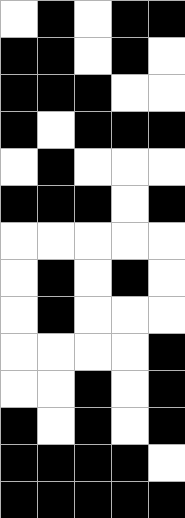[["white", "black", "white", "black", "black"], ["black", "black", "white", "black", "white"], ["black", "black", "black", "white", "white"], ["black", "white", "black", "black", "black"], ["white", "black", "white", "white", "white"], ["black", "black", "black", "white", "black"], ["white", "white", "white", "white", "white"], ["white", "black", "white", "black", "white"], ["white", "black", "white", "white", "white"], ["white", "white", "white", "white", "black"], ["white", "white", "black", "white", "black"], ["black", "white", "black", "white", "black"], ["black", "black", "black", "black", "white"], ["black", "black", "black", "black", "black"]]